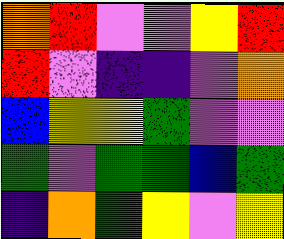[["orange", "red", "violet", "violet", "yellow", "red"], ["red", "violet", "indigo", "indigo", "violet", "orange"], ["blue", "yellow", "yellow", "green", "violet", "violet"], ["green", "violet", "green", "green", "blue", "green"], ["indigo", "orange", "green", "yellow", "violet", "yellow"]]